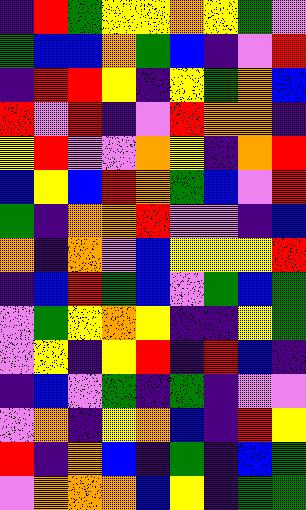[["indigo", "red", "green", "yellow", "yellow", "orange", "yellow", "green", "violet"], ["green", "blue", "blue", "orange", "green", "blue", "indigo", "violet", "red"], ["indigo", "red", "red", "yellow", "indigo", "yellow", "green", "orange", "blue"], ["red", "violet", "red", "indigo", "violet", "red", "orange", "orange", "indigo"], ["yellow", "red", "violet", "violet", "orange", "yellow", "indigo", "orange", "red"], ["blue", "yellow", "blue", "red", "orange", "green", "blue", "violet", "red"], ["green", "indigo", "orange", "orange", "red", "violet", "violet", "indigo", "blue"], ["orange", "indigo", "orange", "violet", "blue", "yellow", "yellow", "yellow", "red"], ["indigo", "blue", "red", "green", "blue", "violet", "green", "blue", "green"], ["violet", "green", "yellow", "orange", "yellow", "indigo", "indigo", "yellow", "green"], ["violet", "yellow", "indigo", "yellow", "red", "indigo", "red", "blue", "indigo"], ["indigo", "blue", "violet", "green", "indigo", "green", "indigo", "violet", "violet"], ["violet", "orange", "indigo", "yellow", "orange", "blue", "indigo", "red", "yellow"], ["red", "indigo", "orange", "blue", "indigo", "green", "indigo", "blue", "green"], ["violet", "orange", "orange", "orange", "blue", "yellow", "indigo", "green", "green"]]